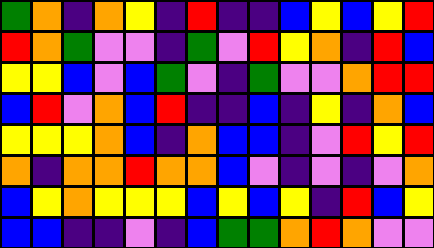[["green", "orange", "indigo", "orange", "yellow", "indigo", "red", "indigo", "indigo", "blue", "yellow", "blue", "yellow", "red"], ["red", "orange", "green", "violet", "violet", "indigo", "green", "violet", "red", "yellow", "orange", "indigo", "red", "blue"], ["yellow", "yellow", "blue", "violet", "blue", "green", "violet", "indigo", "green", "violet", "violet", "orange", "red", "red"], ["blue", "red", "violet", "orange", "blue", "red", "indigo", "indigo", "blue", "indigo", "yellow", "indigo", "orange", "blue"], ["yellow", "yellow", "yellow", "orange", "blue", "indigo", "orange", "blue", "blue", "indigo", "violet", "red", "yellow", "red"], ["orange", "indigo", "orange", "orange", "red", "orange", "orange", "blue", "violet", "indigo", "violet", "indigo", "violet", "orange"], ["blue", "yellow", "orange", "yellow", "yellow", "yellow", "blue", "yellow", "blue", "yellow", "indigo", "red", "blue", "yellow"], ["blue", "blue", "indigo", "indigo", "violet", "indigo", "blue", "green", "green", "orange", "red", "orange", "violet", "violet"]]